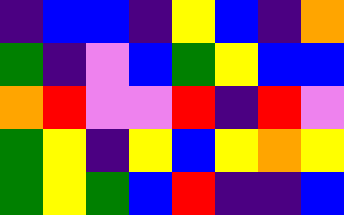[["indigo", "blue", "blue", "indigo", "yellow", "blue", "indigo", "orange"], ["green", "indigo", "violet", "blue", "green", "yellow", "blue", "blue"], ["orange", "red", "violet", "violet", "red", "indigo", "red", "violet"], ["green", "yellow", "indigo", "yellow", "blue", "yellow", "orange", "yellow"], ["green", "yellow", "green", "blue", "red", "indigo", "indigo", "blue"]]